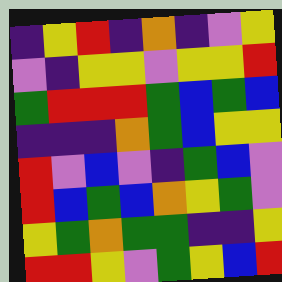[["indigo", "yellow", "red", "indigo", "orange", "indigo", "violet", "yellow"], ["violet", "indigo", "yellow", "yellow", "violet", "yellow", "yellow", "red"], ["green", "red", "red", "red", "green", "blue", "green", "blue"], ["indigo", "indigo", "indigo", "orange", "green", "blue", "yellow", "yellow"], ["red", "violet", "blue", "violet", "indigo", "green", "blue", "violet"], ["red", "blue", "green", "blue", "orange", "yellow", "green", "violet"], ["yellow", "green", "orange", "green", "green", "indigo", "indigo", "yellow"], ["red", "red", "yellow", "violet", "green", "yellow", "blue", "red"]]